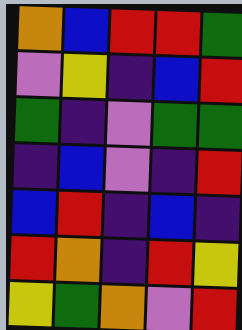[["orange", "blue", "red", "red", "green"], ["violet", "yellow", "indigo", "blue", "red"], ["green", "indigo", "violet", "green", "green"], ["indigo", "blue", "violet", "indigo", "red"], ["blue", "red", "indigo", "blue", "indigo"], ["red", "orange", "indigo", "red", "yellow"], ["yellow", "green", "orange", "violet", "red"]]